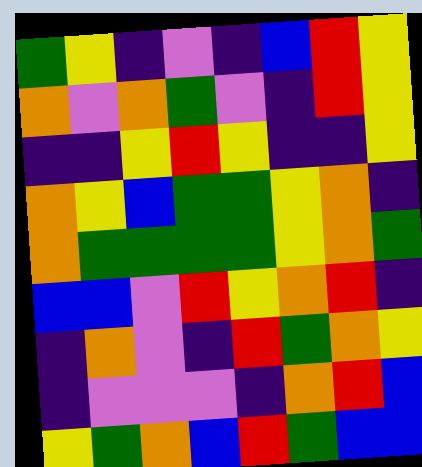[["green", "yellow", "indigo", "violet", "indigo", "blue", "red", "yellow"], ["orange", "violet", "orange", "green", "violet", "indigo", "red", "yellow"], ["indigo", "indigo", "yellow", "red", "yellow", "indigo", "indigo", "yellow"], ["orange", "yellow", "blue", "green", "green", "yellow", "orange", "indigo"], ["orange", "green", "green", "green", "green", "yellow", "orange", "green"], ["blue", "blue", "violet", "red", "yellow", "orange", "red", "indigo"], ["indigo", "orange", "violet", "indigo", "red", "green", "orange", "yellow"], ["indigo", "violet", "violet", "violet", "indigo", "orange", "red", "blue"], ["yellow", "green", "orange", "blue", "red", "green", "blue", "blue"]]